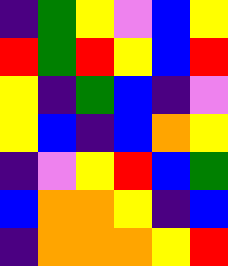[["indigo", "green", "yellow", "violet", "blue", "yellow"], ["red", "green", "red", "yellow", "blue", "red"], ["yellow", "indigo", "green", "blue", "indigo", "violet"], ["yellow", "blue", "indigo", "blue", "orange", "yellow"], ["indigo", "violet", "yellow", "red", "blue", "green"], ["blue", "orange", "orange", "yellow", "indigo", "blue"], ["indigo", "orange", "orange", "orange", "yellow", "red"]]